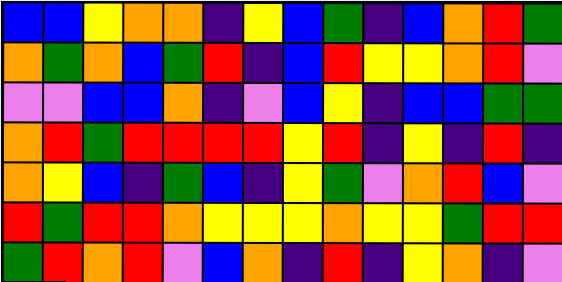[["blue", "blue", "yellow", "orange", "orange", "indigo", "yellow", "blue", "green", "indigo", "blue", "orange", "red", "green"], ["orange", "green", "orange", "blue", "green", "red", "indigo", "blue", "red", "yellow", "yellow", "orange", "red", "violet"], ["violet", "violet", "blue", "blue", "orange", "indigo", "violet", "blue", "yellow", "indigo", "blue", "blue", "green", "green"], ["orange", "red", "green", "red", "red", "red", "red", "yellow", "red", "indigo", "yellow", "indigo", "red", "indigo"], ["orange", "yellow", "blue", "indigo", "green", "blue", "indigo", "yellow", "green", "violet", "orange", "red", "blue", "violet"], ["red", "green", "red", "red", "orange", "yellow", "yellow", "yellow", "orange", "yellow", "yellow", "green", "red", "red"], ["green", "red", "orange", "red", "violet", "blue", "orange", "indigo", "red", "indigo", "yellow", "orange", "indigo", "violet"]]